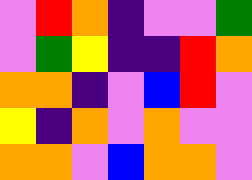[["violet", "red", "orange", "indigo", "violet", "violet", "green"], ["violet", "green", "yellow", "indigo", "indigo", "red", "orange"], ["orange", "orange", "indigo", "violet", "blue", "red", "violet"], ["yellow", "indigo", "orange", "violet", "orange", "violet", "violet"], ["orange", "orange", "violet", "blue", "orange", "orange", "violet"]]